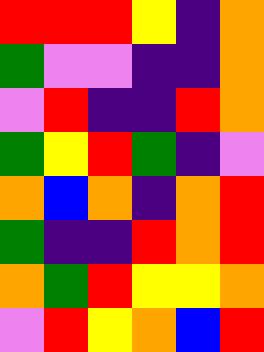[["red", "red", "red", "yellow", "indigo", "orange"], ["green", "violet", "violet", "indigo", "indigo", "orange"], ["violet", "red", "indigo", "indigo", "red", "orange"], ["green", "yellow", "red", "green", "indigo", "violet"], ["orange", "blue", "orange", "indigo", "orange", "red"], ["green", "indigo", "indigo", "red", "orange", "red"], ["orange", "green", "red", "yellow", "yellow", "orange"], ["violet", "red", "yellow", "orange", "blue", "red"]]